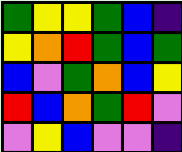[["green", "yellow", "yellow", "green", "blue", "indigo"], ["yellow", "orange", "red", "green", "blue", "green"], ["blue", "violet", "green", "orange", "blue", "yellow"], ["red", "blue", "orange", "green", "red", "violet"], ["violet", "yellow", "blue", "violet", "violet", "indigo"]]